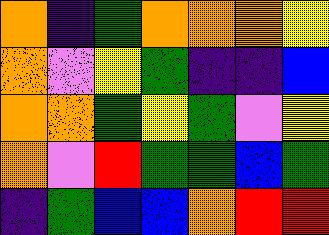[["orange", "indigo", "green", "orange", "orange", "orange", "yellow"], ["orange", "violet", "yellow", "green", "indigo", "indigo", "blue"], ["orange", "orange", "green", "yellow", "green", "violet", "yellow"], ["orange", "violet", "red", "green", "green", "blue", "green"], ["indigo", "green", "blue", "blue", "orange", "red", "red"]]